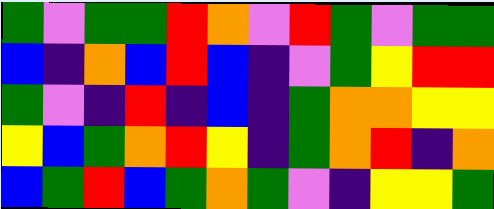[["green", "violet", "green", "green", "red", "orange", "violet", "red", "green", "violet", "green", "green"], ["blue", "indigo", "orange", "blue", "red", "blue", "indigo", "violet", "green", "yellow", "red", "red"], ["green", "violet", "indigo", "red", "indigo", "blue", "indigo", "green", "orange", "orange", "yellow", "yellow"], ["yellow", "blue", "green", "orange", "red", "yellow", "indigo", "green", "orange", "red", "indigo", "orange"], ["blue", "green", "red", "blue", "green", "orange", "green", "violet", "indigo", "yellow", "yellow", "green"]]